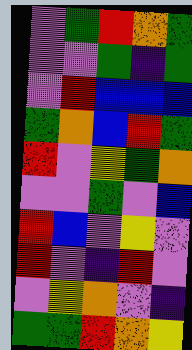[["violet", "green", "red", "orange", "green"], ["violet", "violet", "green", "indigo", "green"], ["violet", "red", "blue", "blue", "blue"], ["green", "orange", "blue", "red", "green"], ["red", "violet", "yellow", "green", "orange"], ["violet", "violet", "green", "violet", "blue"], ["red", "blue", "violet", "yellow", "violet"], ["red", "violet", "indigo", "red", "violet"], ["violet", "yellow", "orange", "violet", "indigo"], ["green", "green", "red", "orange", "yellow"]]